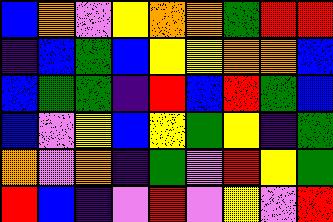[["blue", "orange", "violet", "yellow", "orange", "orange", "green", "red", "red"], ["indigo", "blue", "green", "blue", "yellow", "yellow", "orange", "orange", "blue"], ["blue", "green", "green", "indigo", "red", "blue", "red", "green", "blue"], ["blue", "violet", "yellow", "blue", "yellow", "green", "yellow", "indigo", "green"], ["orange", "violet", "orange", "indigo", "green", "violet", "red", "yellow", "green"], ["red", "blue", "indigo", "violet", "red", "violet", "yellow", "violet", "red"]]